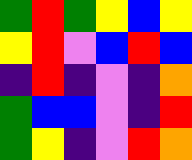[["green", "red", "green", "yellow", "blue", "yellow"], ["yellow", "red", "violet", "blue", "red", "blue"], ["indigo", "red", "indigo", "violet", "indigo", "orange"], ["green", "blue", "blue", "violet", "indigo", "red"], ["green", "yellow", "indigo", "violet", "red", "orange"]]